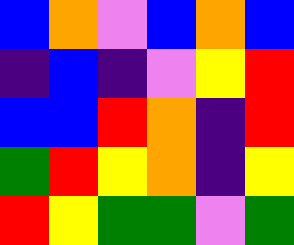[["blue", "orange", "violet", "blue", "orange", "blue"], ["indigo", "blue", "indigo", "violet", "yellow", "red"], ["blue", "blue", "red", "orange", "indigo", "red"], ["green", "red", "yellow", "orange", "indigo", "yellow"], ["red", "yellow", "green", "green", "violet", "green"]]